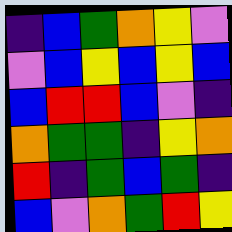[["indigo", "blue", "green", "orange", "yellow", "violet"], ["violet", "blue", "yellow", "blue", "yellow", "blue"], ["blue", "red", "red", "blue", "violet", "indigo"], ["orange", "green", "green", "indigo", "yellow", "orange"], ["red", "indigo", "green", "blue", "green", "indigo"], ["blue", "violet", "orange", "green", "red", "yellow"]]